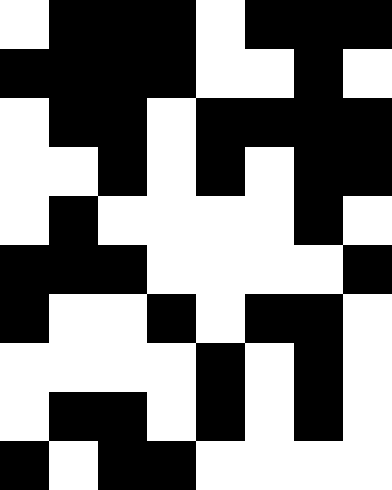[["white", "black", "black", "black", "white", "black", "black", "black"], ["black", "black", "black", "black", "white", "white", "black", "white"], ["white", "black", "black", "white", "black", "black", "black", "black"], ["white", "white", "black", "white", "black", "white", "black", "black"], ["white", "black", "white", "white", "white", "white", "black", "white"], ["black", "black", "black", "white", "white", "white", "white", "black"], ["black", "white", "white", "black", "white", "black", "black", "white"], ["white", "white", "white", "white", "black", "white", "black", "white"], ["white", "black", "black", "white", "black", "white", "black", "white"], ["black", "white", "black", "black", "white", "white", "white", "white"]]